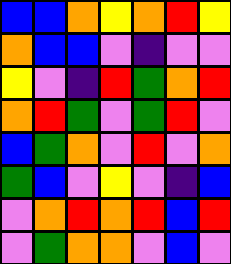[["blue", "blue", "orange", "yellow", "orange", "red", "yellow"], ["orange", "blue", "blue", "violet", "indigo", "violet", "violet"], ["yellow", "violet", "indigo", "red", "green", "orange", "red"], ["orange", "red", "green", "violet", "green", "red", "violet"], ["blue", "green", "orange", "violet", "red", "violet", "orange"], ["green", "blue", "violet", "yellow", "violet", "indigo", "blue"], ["violet", "orange", "red", "orange", "red", "blue", "red"], ["violet", "green", "orange", "orange", "violet", "blue", "violet"]]